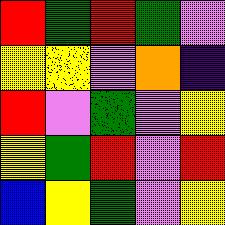[["red", "green", "red", "green", "violet"], ["yellow", "yellow", "violet", "orange", "indigo"], ["red", "violet", "green", "violet", "yellow"], ["yellow", "green", "red", "violet", "red"], ["blue", "yellow", "green", "violet", "yellow"]]